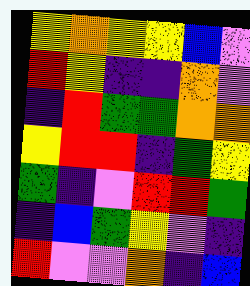[["yellow", "orange", "yellow", "yellow", "blue", "violet"], ["red", "yellow", "indigo", "indigo", "orange", "violet"], ["indigo", "red", "green", "green", "orange", "orange"], ["yellow", "red", "red", "indigo", "green", "yellow"], ["green", "indigo", "violet", "red", "red", "green"], ["indigo", "blue", "green", "yellow", "violet", "indigo"], ["red", "violet", "violet", "orange", "indigo", "blue"]]